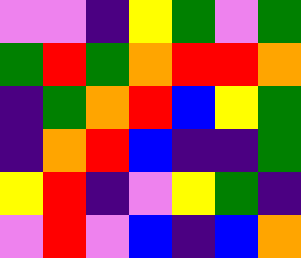[["violet", "violet", "indigo", "yellow", "green", "violet", "green"], ["green", "red", "green", "orange", "red", "red", "orange"], ["indigo", "green", "orange", "red", "blue", "yellow", "green"], ["indigo", "orange", "red", "blue", "indigo", "indigo", "green"], ["yellow", "red", "indigo", "violet", "yellow", "green", "indigo"], ["violet", "red", "violet", "blue", "indigo", "blue", "orange"]]